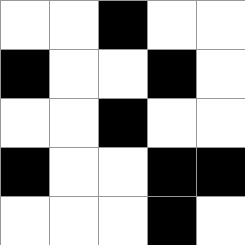[["white", "white", "black", "white", "white"], ["black", "white", "white", "black", "white"], ["white", "white", "black", "white", "white"], ["black", "white", "white", "black", "black"], ["white", "white", "white", "black", "white"]]